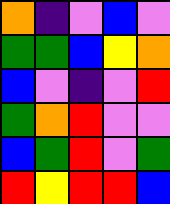[["orange", "indigo", "violet", "blue", "violet"], ["green", "green", "blue", "yellow", "orange"], ["blue", "violet", "indigo", "violet", "red"], ["green", "orange", "red", "violet", "violet"], ["blue", "green", "red", "violet", "green"], ["red", "yellow", "red", "red", "blue"]]